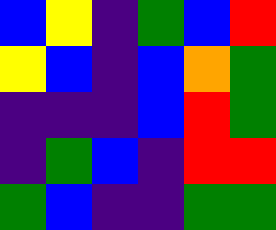[["blue", "yellow", "indigo", "green", "blue", "red"], ["yellow", "blue", "indigo", "blue", "orange", "green"], ["indigo", "indigo", "indigo", "blue", "red", "green"], ["indigo", "green", "blue", "indigo", "red", "red"], ["green", "blue", "indigo", "indigo", "green", "green"]]